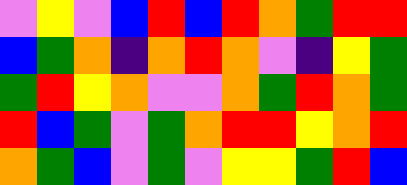[["violet", "yellow", "violet", "blue", "red", "blue", "red", "orange", "green", "red", "red"], ["blue", "green", "orange", "indigo", "orange", "red", "orange", "violet", "indigo", "yellow", "green"], ["green", "red", "yellow", "orange", "violet", "violet", "orange", "green", "red", "orange", "green"], ["red", "blue", "green", "violet", "green", "orange", "red", "red", "yellow", "orange", "red"], ["orange", "green", "blue", "violet", "green", "violet", "yellow", "yellow", "green", "red", "blue"]]